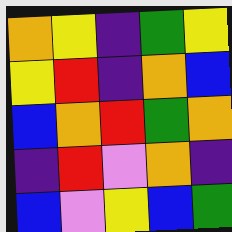[["orange", "yellow", "indigo", "green", "yellow"], ["yellow", "red", "indigo", "orange", "blue"], ["blue", "orange", "red", "green", "orange"], ["indigo", "red", "violet", "orange", "indigo"], ["blue", "violet", "yellow", "blue", "green"]]